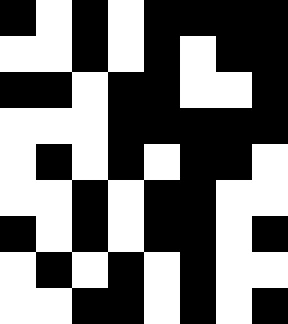[["black", "white", "black", "white", "black", "black", "black", "black"], ["white", "white", "black", "white", "black", "white", "black", "black"], ["black", "black", "white", "black", "black", "white", "white", "black"], ["white", "white", "white", "black", "black", "black", "black", "black"], ["white", "black", "white", "black", "white", "black", "black", "white"], ["white", "white", "black", "white", "black", "black", "white", "white"], ["black", "white", "black", "white", "black", "black", "white", "black"], ["white", "black", "white", "black", "white", "black", "white", "white"], ["white", "white", "black", "black", "white", "black", "white", "black"]]